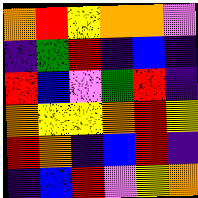[["orange", "red", "yellow", "orange", "orange", "violet"], ["indigo", "green", "red", "indigo", "blue", "indigo"], ["red", "blue", "violet", "green", "red", "indigo"], ["orange", "yellow", "yellow", "orange", "red", "yellow"], ["red", "orange", "indigo", "blue", "red", "indigo"], ["indigo", "blue", "red", "violet", "yellow", "orange"]]